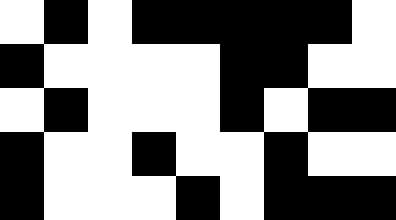[["white", "black", "white", "black", "black", "black", "black", "black", "white"], ["black", "white", "white", "white", "white", "black", "black", "white", "white"], ["white", "black", "white", "white", "white", "black", "white", "black", "black"], ["black", "white", "white", "black", "white", "white", "black", "white", "white"], ["black", "white", "white", "white", "black", "white", "black", "black", "black"]]